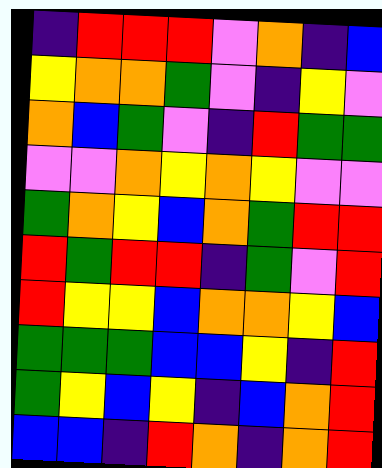[["indigo", "red", "red", "red", "violet", "orange", "indigo", "blue"], ["yellow", "orange", "orange", "green", "violet", "indigo", "yellow", "violet"], ["orange", "blue", "green", "violet", "indigo", "red", "green", "green"], ["violet", "violet", "orange", "yellow", "orange", "yellow", "violet", "violet"], ["green", "orange", "yellow", "blue", "orange", "green", "red", "red"], ["red", "green", "red", "red", "indigo", "green", "violet", "red"], ["red", "yellow", "yellow", "blue", "orange", "orange", "yellow", "blue"], ["green", "green", "green", "blue", "blue", "yellow", "indigo", "red"], ["green", "yellow", "blue", "yellow", "indigo", "blue", "orange", "red"], ["blue", "blue", "indigo", "red", "orange", "indigo", "orange", "red"]]